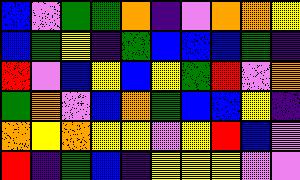[["blue", "violet", "green", "green", "orange", "indigo", "violet", "orange", "orange", "yellow"], ["blue", "green", "yellow", "indigo", "green", "blue", "blue", "blue", "green", "indigo"], ["red", "violet", "blue", "yellow", "blue", "yellow", "green", "red", "violet", "orange"], ["green", "orange", "violet", "blue", "orange", "green", "blue", "blue", "yellow", "indigo"], ["orange", "yellow", "orange", "yellow", "yellow", "violet", "yellow", "red", "blue", "violet"], ["red", "indigo", "green", "blue", "indigo", "yellow", "yellow", "yellow", "violet", "violet"]]